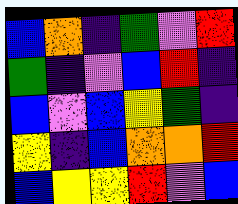[["blue", "orange", "indigo", "green", "violet", "red"], ["green", "indigo", "violet", "blue", "red", "indigo"], ["blue", "violet", "blue", "yellow", "green", "indigo"], ["yellow", "indigo", "blue", "orange", "orange", "red"], ["blue", "yellow", "yellow", "red", "violet", "blue"]]